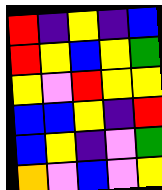[["red", "indigo", "yellow", "indigo", "blue"], ["red", "yellow", "blue", "yellow", "green"], ["yellow", "violet", "red", "yellow", "yellow"], ["blue", "blue", "yellow", "indigo", "red"], ["blue", "yellow", "indigo", "violet", "green"], ["orange", "violet", "blue", "violet", "yellow"]]